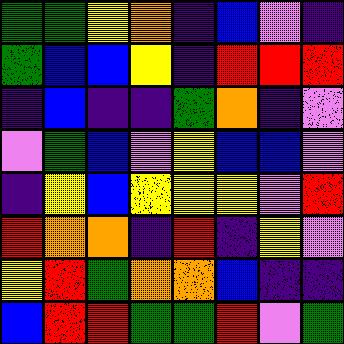[["green", "green", "yellow", "orange", "indigo", "blue", "violet", "indigo"], ["green", "blue", "blue", "yellow", "indigo", "red", "red", "red"], ["indigo", "blue", "indigo", "indigo", "green", "orange", "indigo", "violet"], ["violet", "green", "blue", "violet", "yellow", "blue", "blue", "violet"], ["indigo", "yellow", "blue", "yellow", "yellow", "yellow", "violet", "red"], ["red", "orange", "orange", "indigo", "red", "indigo", "yellow", "violet"], ["yellow", "red", "green", "orange", "orange", "blue", "indigo", "indigo"], ["blue", "red", "red", "green", "green", "red", "violet", "green"]]